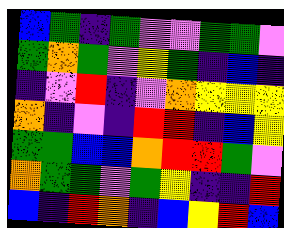[["blue", "green", "indigo", "green", "violet", "violet", "green", "green", "violet"], ["green", "orange", "green", "violet", "yellow", "green", "indigo", "blue", "indigo"], ["indigo", "violet", "red", "indigo", "violet", "orange", "yellow", "yellow", "yellow"], ["orange", "indigo", "violet", "indigo", "red", "red", "indigo", "blue", "yellow"], ["green", "green", "blue", "blue", "orange", "red", "red", "green", "violet"], ["orange", "green", "green", "violet", "green", "yellow", "indigo", "indigo", "red"], ["blue", "indigo", "red", "orange", "indigo", "blue", "yellow", "red", "blue"]]